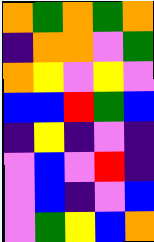[["orange", "green", "orange", "green", "orange"], ["indigo", "orange", "orange", "violet", "green"], ["orange", "yellow", "violet", "yellow", "violet"], ["blue", "blue", "red", "green", "blue"], ["indigo", "yellow", "indigo", "violet", "indigo"], ["violet", "blue", "violet", "red", "indigo"], ["violet", "blue", "indigo", "violet", "blue"], ["violet", "green", "yellow", "blue", "orange"]]